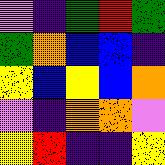[["violet", "indigo", "green", "red", "green"], ["green", "orange", "blue", "blue", "indigo"], ["yellow", "blue", "yellow", "blue", "orange"], ["violet", "indigo", "orange", "orange", "violet"], ["yellow", "red", "indigo", "indigo", "yellow"]]